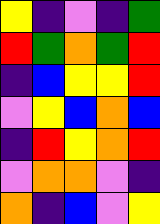[["yellow", "indigo", "violet", "indigo", "green"], ["red", "green", "orange", "green", "red"], ["indigo", "blue", "yellow", "yellow", "red"], ["violet", "yellow", "blue", "orange", "blue"], ["indigo", "red", "yellow", "orange", "red"], ["violet", "orange", "orange", "violet", "indigo"], ["orange", "indigo", "blue", "violet", "yellow"]]